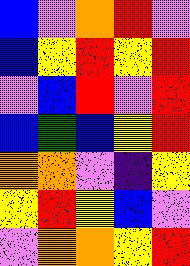[["blue", "violet", "orange", "red", "violet"], ["blue", "yellow", "red", "yellow", "red"], ["violet", "blue", "red", "violet", "red"], ["blue", "green", "blue", "yellow", "red"], ["orange", "orange", "violet", "indigo", "yellow"], ["yellow", "red", "yellow", "blue", "violet"], ["violet", "orange", "orange", "yellow", "red"]]